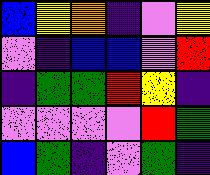[["blue", "yellow", "orange", "indigo", "violet", "yellow"], ["violet", "indigo", "blue", "blue", "violet", "red"], ["indigo", "green", "green", "red", "yellow", "indigo"], ["violet", "violet", "violet", "violet", "red", "green"], ["blue", "green", "indigo", "violet", "green", "indigo"]]